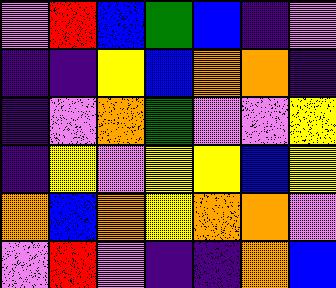[["violet", "red", "blue", "green", "blue", "indigo", "violet"], ["indigo", "indigo", "yellow", "blue", "orange", "orange", "indigo"], ["indigo", "violet", "orange", "green", "violet", "violet", "yellow"], ["indigo", "yellow", "violet", "yellow", "yellow", "blue", "yellow"], ["orange", "blue", "orange", "yellow", "orange", "orange", "violet"], ["violet", "red", "violet", "indigo", "indigo", "orange", "blue"]]